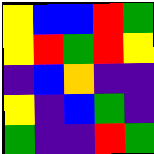[["yellow", "blue", "blue", "red", "green"], ["yellow", "red", "green", "red", "yellow"], ["indigo", "blue", "orange", "indigo", "indigo"], ["yellow", "indigo", "blue", "green", "indigo"], ["green", "indigo", "indigo", "red", "green"]]